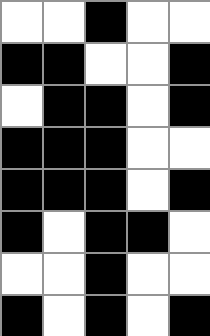[["white", "white", "black", "white", "white"], ["black", "black", "white", "white", "black"], ["white", "black", "black", "white", "black"], ["black", "black", "black", "white", "white"], ["black", "black", "black", "white", "black"], ["black", "white", "black", "black", "white"], ["white", "white", "black", "white", "white"], ["black", "white", "black", "white", "black"]]